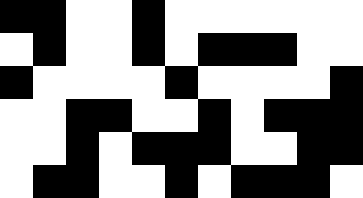[["black", "black", "white", "white", "black", "white", "white", "white", "white", "white", "white"], ["white", "black", "white", "white", "black", "white", "black", "black", "black", "white", "white"], ["black", "white", "white", "white", "white", "black", "white", "white", "white", "white", "black"], ["white", "white", "black", "black", "white", "white", "black", "white", "black", "black", "black"], ["white", "white", "black", "white", "black", "black", "black", "white", "white", "black", "black"], ["white", "black", "black", "white", "white", "black", "white", "black", "black", "black", "white"]]